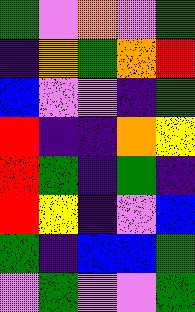[["green", "violet", "orange", "violet", "green"], ["indigo", "orange", "green", "orange", "red"], ["blue", "violet", "violet", "indigo", "green"], ["red", "indigo", "indigo", "orange", "yellow"], ["red", "green", "indigo", "green", "indigo"], ["red", "yellow", "indigo", "violet", "blue"], ["green", "indigo", "blue", "blue", "green"], ["violet", "green", "violet", "violet", "green"]]